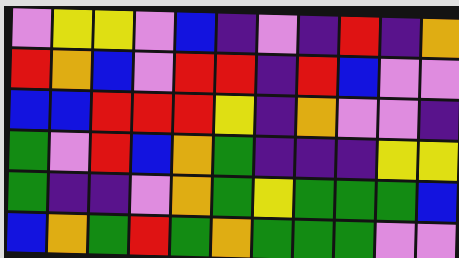[["violet", "yellow", "yellow", "violet", "blue", "indigo", "violet", "indigo", "red", "indigo", "orange"], ["red", "orange", "blue", "violet", "red", "red", "indigo", "red", "blue", "violet", "violet"], ["blue", "blue", "red", "red", "red", "yellow", "indigo", "orange", "violet", "violet", "indigo"], ["green", "violet", "red", "blue", "orange", "green", "indigo", "indigo", "indigo", "yellow", "yellow"], ["green", "indigo", "indigo", "violet", "orange", "green", "yellow", "green", "green", "green", "blue"], ["blue", "orange", "green", "red", "green", "orange", "green", "green", "green", "violet", "violet"]]